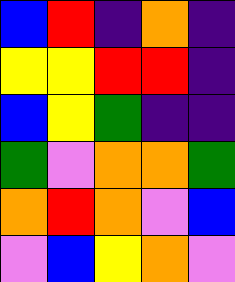[["blue", "red", "indigo", "orange", "indigo"], ["yellow", "yellow", "red", "red", "indigo"], ["blue", "yellow", "green", "indigo", "indigo"], ["green", "violet", "orange", "orange", "green"], ["orange", "red", "orange", "violet", "blue"], ["violet", "blue", "yellow", "orange", "violet"]]